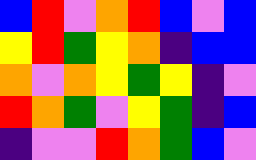[["blue", "red", "violet", "orange", "red", "blue", "violet", "blue"], ["yellow", "red", "green", "yellow", "orange", "indigo", "blue", "blue"], ["orange", "violet", "orange", "yellow", "green", "yellow", "indigo", "violet"], ["red", "orange", "green", "violet", "yellow", "green", "indigo", "blue"], ["indigo", "violet", "violet", "red", "orange", "green", "blue", "violet"]]